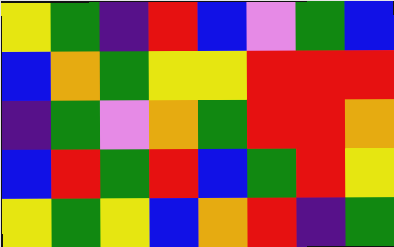[["yellow", "green", "indigo", "red", "blue", "violet", "green", "blue"], ["blue", "orange", "green", "yellow", "yellow", "red", "red", "red"], ["indigo", "green", "violet", "orange", "green", "red", "red", "orange"], ["blue", "red", "green", "red", "blue", "green", "red", "yellow"], ["yellow", "green", "yellow", "blue", "orange", "red", "indigo", "green"]]